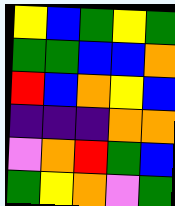[["yellow", "blue", "green", "yellow", "green"], ["green", "green", "blue", "blue", "orange"], ["red", "blue", "orange", "yellow", "blue"], ["indigo", "indigo", "indigo", "orange", "orange"], ["violet", "orange", "red", "green", "blue"], ["green", "yellow", "orange", "violet", "green"]]